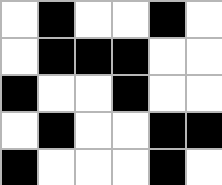[["white", "black", "white", "white", "black", "white"], ["white", "black", "black", "black", "white", "white"], ["black", "white", "white", "black", "white", "white"], ["white", "black", "white", "white", "black", "black"], ["black", "white", "white", "white", "black", "white"]]